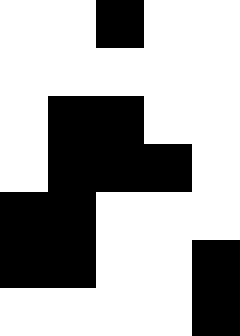[["white", "white", "black", "white", "white"], ["white", "white", "white", "white", "white"], ["white", "black", "black", "white", "white"], ["white", "black", "black", "black", "white"], ["black", "black", "white", "white", "white"], ["black", "black", "white", "white", "black"], ["white", "white", "white", "white", "black"]]